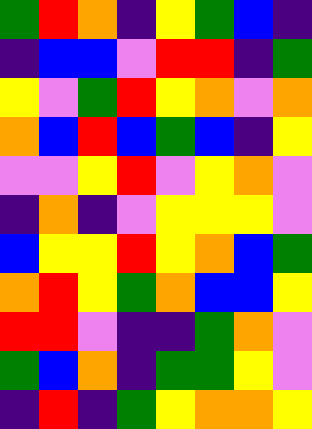[["green", "red", "orange", "indigo", "yellow", "green", "blue", "indigo"], ["indigo", "blue", "blue", "violet", "red", "red", "indigo", "green"], ["yellow", "violet", "green", "red", "yellow", "orange", "violet", "orange"], ["orange", "blue", "red", "blue", "green", "blue", "indigo", "yellow"], ["violet", "violet", "yellow", "red", "violet", "yellow", "orange", "violet"], ["indigo", "orange", "indigo", "violet", "yellow", "yellow", "yellow", "violet"], ["blue", "yellow", "yellow", "red", "yellow", "orange", "blue", "green"], ["orange", "red", "yellow", "green", "orange", "blue", "blue", "yellow"], ["red", "red", "violet", "indigo", "indigo", "green", "orange", "violet"], ["green", "blue", "orange", "indigo", "green", "green", "yellow", "violet"], ["indigo", "red", "indigo", "green", "yellow", "orange", "orange", "yellow"]]